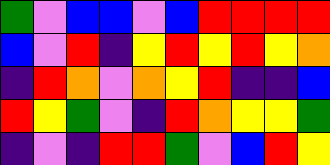[["green", "violet", "blue", "blue", "violet", "blue", "red", "red", "red", "red"], ["blue", "violet", "red", "indigo", "yellow", "red", "yellow", "red", "yellow", "orange"], ["indigo", "red", "orange", "violet", "orange", "yellow", "red", "indigo", "indigo", "blue"], ["red", "yellow", "green", "violet", "indigo", "red", "orange", "yellow", "yellow", "green"], ["indigo", "violet", "indigo", "red", "red", "green", "violet", "blue", "red", "yellow"]]